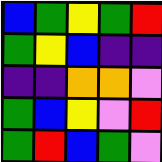[["blue", "green", "yellow", "green", "red"], ["green", "yellow", "blue", "indigo", "indigo"], ["indigo", "indigo", "orange", "orange", "violet"], ["green", "blue", "yellow", "violet", "red"], ["green", "red", "blue", "green", "violet"]]